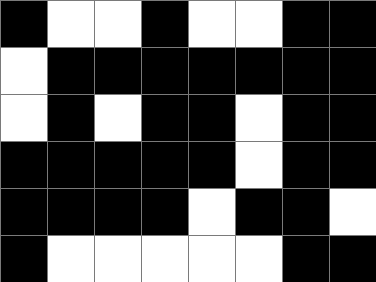[["black", "white", "white", "black", "white", "white", "black", "black"], ["white", "black", "black", "black", "black", "black", "black", "black"], ["white", "black", "white", "black", "black", "white", "black", "black"], ["black", "black", "black", "black", "black", "white", "black", "black"], ["black", "black", "black", "black", "white", "black", "black", "white"], ["black", "white", "white", "white", "white", "white", "black", "black"]]